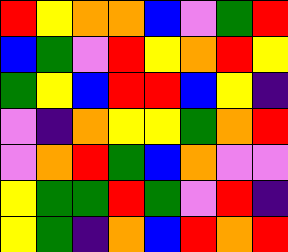[["red", "yellow", "orange", "orange", "blue", "violet", "green", "red"], ["blue", "green", "violet", "red", "yellow", "orange", "red", "yellow"], ["green", "yellow", "blue", "red", "red", "blue", "yellow", "indigo"], ["violet", "indigo", "orange", "yellow", "yellow", "green", "orange", "red"], ["violet", "orange", "red", "green", "blue", "orange", "violet", "violet"], ["yellow", "green", "green", "red", "green", "violet", "red", "indigo"], ["yellow", "green", "indigo", "orange", "blue", "red", "orange", "red"]]